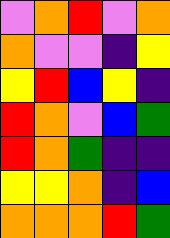[["violet", "orange", "red", "violet", "orange"], ["orange", "violet", "violet", "indigo", "yellow"], ["yellow", "red", "blue", "yellow", "indigo"], ["red", "orange", "violet", "blue", "green"], ["red", "orange", "green", "indigo", "indigo"], ["yellow", "yellow", "orange", "indigo", "blue"], ["orange", "orange", "orange", "red", "green"]]